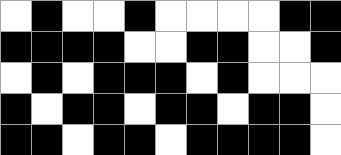[["white", "black", "white", "white", "black", "white", "white", "white", "white", "black", "black"], ["black", "black", "black", "black", "white", "white", "black", "black", "white", "white", "black"], ["white", "black", "white", "black", "black", "black", "white", "black", "white", "white", "white"], ["black", "white", "black", "black", "white", "black", "black", "white", "black", "black", "white"], ["black", "black", "white", "black", "black", "white", "black", "black", "black", "black", "white"]]